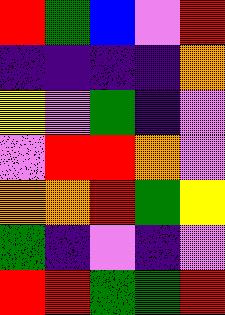[["red", "green", "blue", "violet", "red"], ["indigo", "indigo", "indigo", "indigo", "orange"], ["yellow", "violet", "green", "indigo", "violet"], ["violet", "red", "red", "orange", "violet"], ["orange", "orange", "red", "green", "yellow"], ["green", "indigo", "violet", "indigo", "violet"], ["red", "red", "green", "green", "red"]]